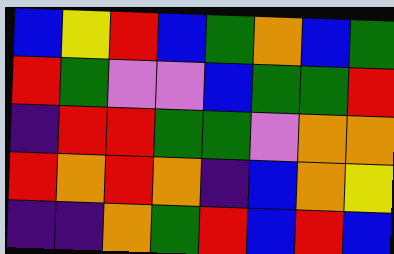[["blue", "yellow", "red", "blue", "green", "orange", "blue", "green"], ["red", "green", "violet", "violet", "blue", "green", "green", "red"], ["indigo", "red", "red", "green", "green", "violet", "orange", "orange"], ["red", "orange", "red", "orange", "indigo", "blue", "orange", "yellow"], ["indigo", "indigo", "orange", "green", "red", "blue", "red", "blue"]]